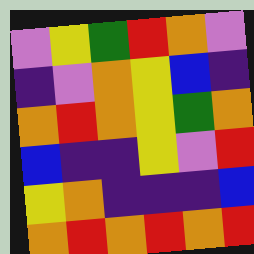[["violet", "yellow", "green", "red", "orange", "violet"], ["indigo", "violet", "orange", "yellow", "blue", "indigo"], ["orange", "red", "orange", "yellow", "green", "orange"], ["blue", "indigo", "indigo", "yellow", "violet", "red"], ["yellow", "orange", "indigo", "indigo", "indigo", "blue"], ["orange", "red", "orange", "red", "orange", "red"]]